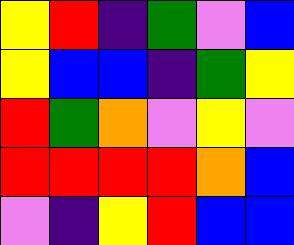[["yellow", "red", "indigo", "green", "violet", "blue"], ["yellow", "blue", "blue", "indigo", "green", "yellow"], ["red", "green", "orange", "violet", "yellow", "violet"], ["red", "red", "red", "red", "orange", "blue"], ["violet", "indigo", "yellow", "red", "blue", "blue"]]